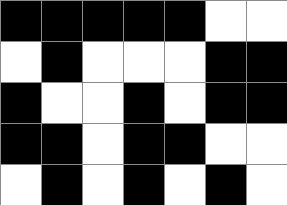[["black", "black", "black", "black", "black", "white", "white"], ["white", "black", "white", "white", "white", "black", "black"], ["black", "white", "white", "black", "white", "black", "black"], ["black", "black", "white", "black", "black", "white", "white"], ["white", "black", "white", "black", "white", "black", "white"]]